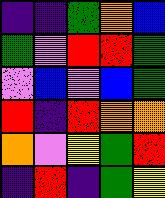[["indigo", "indigo", "green", "orange", "blue"], ["green", "violet", "red", "red", "green"], ["violet", "blue", "violet", "blue", "green"], ["red", "indigo", "red", "orange", "orange"], ["orange", "violet", "yellow", "green", "red"], ["indigo", "red", "indigo", "green", "yellow"]]